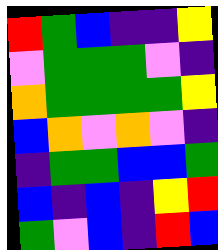[["red", "green", "blue", "indigo", "indigo", "yellow"], ["violet", "green", "green", "green", "violet", "indigo"], ["orange", "green", "green", "green", "green", "yellow"], ["blue", "orange", "violet", "orange", "violet", "indigo"], ["indigo", "green", "green", "blue", "blue", "green"], ["blue", "indigo", "blue", "indigo", "yellow", "red"], ["green", "violet", "blue", "indigo", "red", "blue"]]